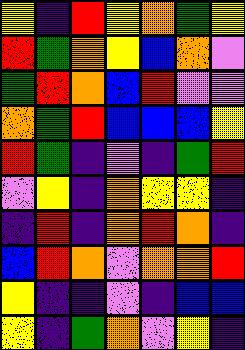[["yellow", "indigo", "red", "yellow", "orange", "green", "yellow"], ["red", "green", "orange", "yellow", "blue", "orange", "violet"], ["green", "red", "orange", "blue", "red", "violet", "violet"], ["orange", "green", "red", "blue", "blue", "blue", "yellow"], ["red", "green", "indigo", "violet", "indigo", "green", "red"], ["violet", "yellow", "indigo", "orange", "yellow", "yellow", "indigo"], ["indigo", "red", "indigo", "orange", "red", "orange", "indigo"], ["blue", "red", "orange", "violet", "orange", "orange", "red"], ["yellow", "indigo", "indigo", "violet", "indigo", "blue", "blue"], ["yellow", "indigo", "green", "orange", "violet", "yellow", "indigo"]]